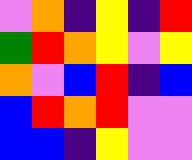[["violet", "orange", "indigo", "yellow", "indigo", "red"], ["green", "red", "orange", "yellow", "violet", "yellow"], ["orange", "violet", "blue", "red", "indigo", "blue"], ["blue", "red", "orange", "red", "violet", "violet"], ["blue", "blue", "indigo", "yellow", "violet", "violet"]]